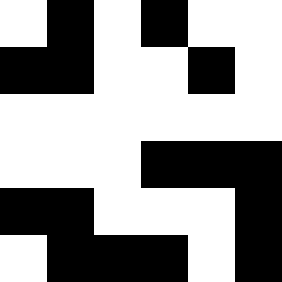[["white", "black", "white", "black", "white", "white"], ["black", "black", "white", "white", "black", "white"], ["white", "white", "white", "white", "white", "white"], ["white", "white", "white", "black", "black", "black"], ["black", "black", "white", "white", "white", "black"], ["white", "black", "black", "black", "white", "black"]]